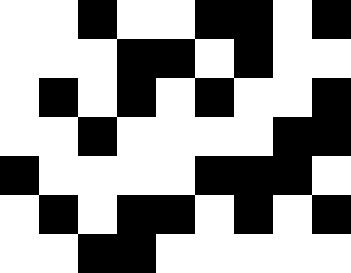[["white", "white", "black", "white", "white", "black", "black", "white", "black"], ["white", "white", "white", "black", "black", "white", "black", "white", "white"], ["white", "black", "white", "black", "white", "black", "white", "white", "black"], ["white", "white", "black", "white", "white", "white", "white", "black", "black"], ["black", "white", "white", "white", "white", "black", "black", "black", "white"], ["white", "black", "white", "black", "black", "white", "black", "white", "black"], ["white", "white", "black", "black", "white", "white", "white", "white", "white"]]